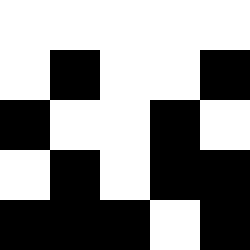[["white", "white", "white", "white", "white"], ["white", "black", "white", "white", "black"], ["black", "white", "white", "black", "white"], ["white", "black", "white", "black", "black"], ["black", "black", "black", "white", "black"]]